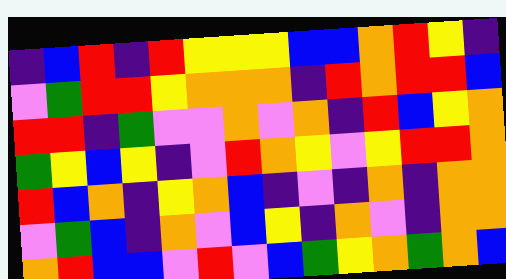[["indigo", "blue", "red", "indigo", "red", "yellow", "yellow", "yellow", "blue", "blue", "orange", "red", "yellow", "indigo"], ["violet", "green", "red", "red", "yellow", "orange", "orange", "orange", "indigo", "red", "orange", "red", "red", "blue"], ["red", "red", "indigo", "green", "violet", "violet", "orange", "violet", "orange", "indigo", "red", "blue", "yellow", "orange"], ["green", "yellow", "blue", "yellow", "indigo", "violet", "red", "orange", "yellow", "violet", "yellow", "red", "red", "orange"], ["red", "blue", "orange", "indigo", "yellow", "orange", "blue", "indigo", "violet", "indigo", "orange", "indigo", "orange", "orange"], ["violet", "green", "blue", "indigo", "orange", "violet", "blue", "yellow", "indigo", "orange", "violet", "indigo", "orange", "orange"], ["orange", "red", "blue", "blue", "violet", "red", "violet", "blue", "green", "yellow", "orange", "green", "orange", "blue"]]